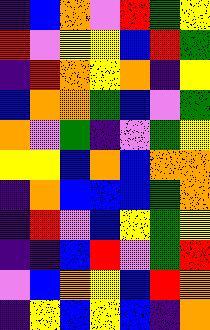[["indigo", "blue", "orange", "violet", "red", "green", "yellow"], ["red", "violet", "yellow", "yellow", "blue", "red", "green"], ["indigo", "red", "orange", "yellow", "orange", "indigo", "yellow"], ["blue", "orange", "orange", "green", "blue", "violet", "green"], ["orange", "violet", "green", "indigo", "violet", "green", "yellow"], ["yellow", "yellow", "blue", "orange", "blue", "orange", "orange"], ["indigo", "orange", "blue", "blue", "blue", "green", "orange"], ["indigo", "red", "violet", "blue", "yellow", "green", "yellow"], ["indigo", "indigo", "blue", "red", "violet", "green", "red"], ["violet", "blue", "orange", "yellow", "blue", "red", "orange"], ["indigo", "yellow", "blue", "yellow", "blue", "indigo", "orange"]]